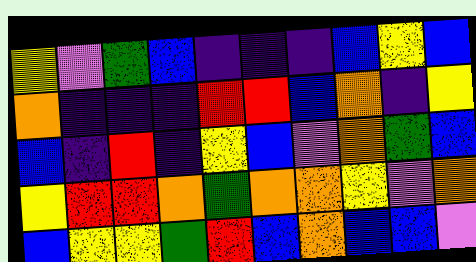[["yellow", "violet", "green", "blue", "indigo", "indigo", "indigo", "blue", "yellow", "blue"], ["orange", "indigo", "indigo", "indigo", "red", "red", "blue", "orange", "indigo", "yellow"], ["blue", "indigo", "red", "indigo", "yellow", "blue", "violet", "orange", "green", "blue"], ["yellow", "red", "red", "orange", "green", "orange", "orange", "yellow", "violet", "orange"], ["blue", "yellow", "yellow", "green", "red", "blue", "orange", "blue", "blue", "violet"]]